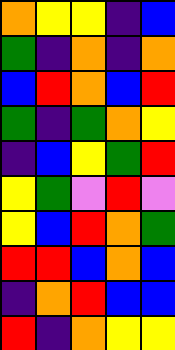[["orange", "yellow", "yellow", "indigo", "blue"], ["green", "indigo", "orange", "indigo", "orange"], ["blue", "red", "orange", "blue", "red"], ["green", "indigo", "green", "orange", "yellow"], ["indigo", "blue", "yellow", "green", "red"], ["yellow", "green", "violet", "red", "violet"], ["yellow", "blue", "red", "orange", "green"], ["red", "red", "blue", "orange", "blue"], ["indigo", "orange", "red", "blue", "blue"], ["red", "indigo", "orange", "yellow", "yellow"]]